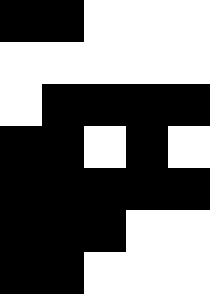[["black", "black", "white", "white", "white"], ["white", "white", "white", "white", "white"], ["white", "black", "black", "black", "black"], ["black", "black", "white", "black", "white"], ["black", "black", "black", "black", "black"], ["black", "black", "black", "white", "white"], ["black", "black", "white", "white", "white"]]